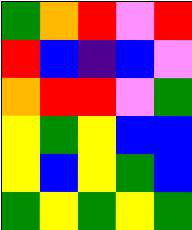[["green", "orange", "red", "violet", "red"], ["red", "blue", "indigo", "blue", "violet"], ["orange", "red", "red", "violet", "green"], ["yellow", "green", "yellow", "blue", "blue"], ["yellow", "blue", "yellow", "green", "blue"], ["green", "yellow", "green", "yellow", "green"]]